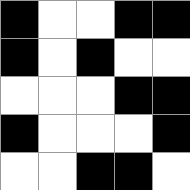[["black", "white", "white", "black", "black"], ["black", "white", "black", "white", "white"], ["white", "white", "white", "black", "black"], ["black", "white", "white", "white", "black"], ["white", "white", "black", "black", "white"]]